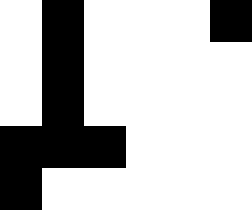[["white", "black", "white", "white", "white", "black"], ["white", "black", "white", "white", "white", "white"], ["white", "black", "white", "white", "white", "white"], ["black", "black", "black", "white", "white", "white"], ["black", "white", "white", "white", "white", "white"]]